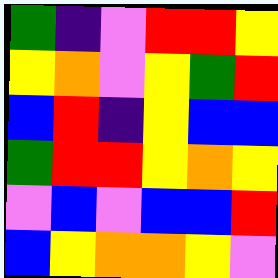[["green", "indigo", "violet", "red", "red", "yellow"], ["yellow", "orange", "violet", "yellow", "green", "red"], ["blue", "red", "indigo", "yellow", "blue", "blue"], ["green", "red", "red", "yellow", "orange", "yellow"], ["violet", "blue", "violet", "blue", "blue", "red"], ["blue", "yellow", "orange", "orange", "yellow", "violet"]]